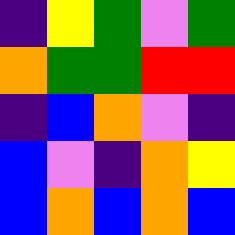[["indigo", "yellow", "green", "violet", "green"], ["orange", "green", "green", "red", "red"], ["indigo", "blue", "orange", "violet", "indigo"], ["blue", "violet", "indigo", "orange", "yellow"], ["blue", "orange", "blue", "orange", "blue"]]